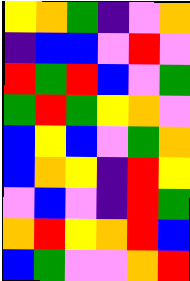[["yellow", "orange", "green", "indigo", "violet", "orange"], ["indigo", "blue", "blue", "violet", "red", "violet"], ["red", "green", "red", "blue", "violet", "green"], ["green", "red", "green", "yellow", "orange", "violet"], ["blue", "yellow", "blue", "violet", "green", "orange"], ["blue", "orange", "yellow", "indigo", "red", "yellow"], ["violet", "blue", "violet", "indigo", "red", "green"], ["orange", "red", "yellow", "orange", "red", "blue"], ["blue", "green", "violet", "violet", "orange", "red"]]